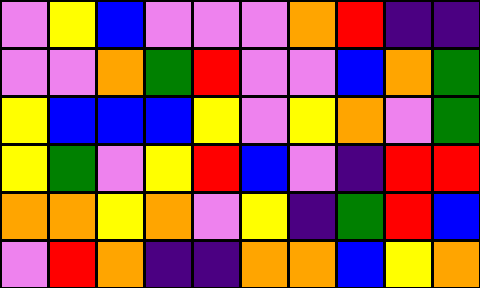[["violet", "yellow", "blue", "violet", "violet", "violet", "orange", "red", "indigo", "indigo"], ["violet", "violet", "orange", "green", "red", "violet", "violet", "blue", "orange", "green"], ["yellow", "blue", "blue", "blue", "yellow", "violet", "yellow", "orange", "violet", "green"], ["yellow", "green", "violet", "yellow", "red", "blue", "violet", "indigo", "red", "red"], ["orange", "orange", "yellow", "orange", "violet", "yellow", "indigo", "green", "red", "blue"], ["violet", "red", "orange", "indigo", "indigo", "orange", "orange", "blue", "yellow", "orange"]]